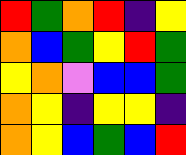[["red", "green", "orange", "red", "indigo", "yellow"], ["orange", "blue", "green", "yellow", "red", "green"], ["yellow", "orange", "violet", "blue", "blue", "green"], ["orange", "yellow", "indigo", "yellow", "yellow", "indigo"], ["orange", "yellow", "blue", "green", "blue", "red"]]